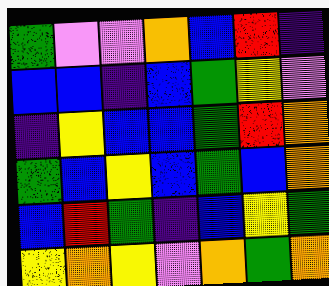[["green", "violet", "violet", "orange", "blue", "red", "indigo"], ["blue", "blue", "indigo", "blue", "green", "yellow", "violet"], ["indigo", "yellow", "blue", "blue", "green", "red", "orange"], ["green", "blue", "yellow", "blue", "green", "blue", "orange"], ["blue", "red", "green", "indigo", "blue", "yellow", "green"], ["yellow", "orange", "yellow", "violet", "orange", "green", "orange"]]